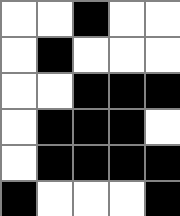[["white", "white", "black", "white", "white"], ["white", "black", "white", "white", "white"], ["white", "white", "black", "black", "black"], ["white", "black", "black", "black", "white"], ["white", "black", "black", "black", "black"], ["black", "white", "white", "white", "black"]]